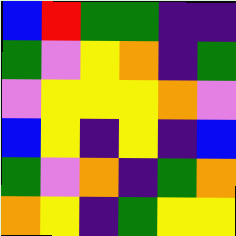[["blue", "red", "green", "green", "indigo", "indigo"], ["green", "violet", "yellow", "orange", "indigo", "green"], ["violet", "yellow", "yellow", "yellow", "orange", "violet"], ["blue", "yellow", "indigo", "yellow", "indigo", "blue"], ["green", "violet", "orange", "indigo", "green", "orange"], ["orange", "yellow", "indigo", "green", "yellow", "yellow"]]